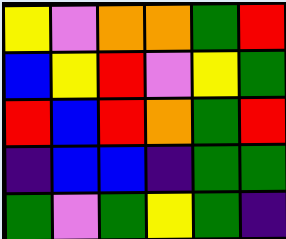[["yellow", "violet", "orange", "orange", "green", "red"], ["blue", "yellow", "red", "violet", "yellow", "green"], ["red", "blue", "red", "orange", "green", "red"], ["indigo", "blue", "blue", "indigo", "green", "green"], ["green", "violet", "green", "yellow", "green", "indigo"]]